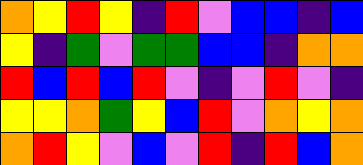[["orange", "yellow", "red", "yellow", "indigo", "red", "violet", "blue", "blue", "indigo", "blue"], ["yellow", "indigo", "green", "violet", "green", "green", "blue", "blue", "indigo", "orange", "orange"], ["red", "blue", "red", "blue", "red", "violet", "indigo", "violet", "red", "violet", "indigo"], ["yellow", "yellow", "orange", "green", "yellow", "blue", "red", "violet", "orange", "yellow", "orange"], ["orange", "red", "yellow", "violet", "blue", "violet", "red", "indigo", "red", "blue", "orange"]]